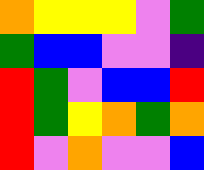[["orange", "yellow", "yellow", "yellow", "violet", "green"], ["green", "blue", "blue", "violet", "violet", "indigo"], ["red", "green", "violet", "blue", "blue", "red"], ["red", "green", "yellow", "orange", "green", "orange"], ["red", "violet", "orange", "violet", "violet", "blue"]]